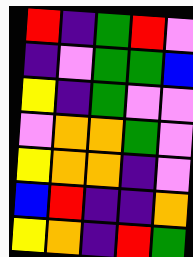[["red", "indigo", "green", "red", "violet"], ["indigo", "violet", "green", "green", "blue"], ["yellow", "indigo", "green", "violet", "violet"], ["violet", "orange", "orange", "green", "violet"], ["yellow", "orange", "orange", "indigo", "violet"], ["blue", "red", "indigo", "indigo", "orange"], ["yellow", "orange", "indigo", "red", "green"]]